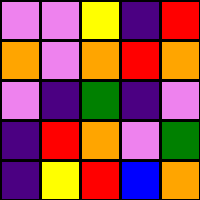[["violet", "violet", "yellow", "indigo", "red"], ["orange", "violet", "orange", "red", "orange"], ["violet", "indigo", "green", "indigo", "violet"], ["indigo", "red", "orange", "violet", "green"], ["indigo", "yellow", "red", "blue", "orange"]]